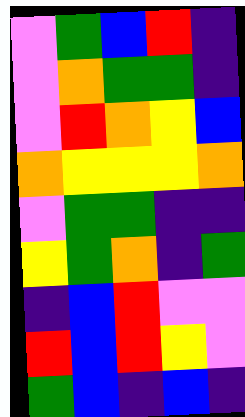[["violet", "green", "blue", "red", "indigo"], ["violet", "orange", "green", "green", "indigo"], ["violet", "red", "orange", "yellow", "blue"], ["orange", "yellow", "yellow", "yellow", "orange"], ["violet", "green", "green", "indigo", "indigo"], ["yellow", "green", "orange", "indigo", "green"], ["indigo", "blue", "red", "violet", "violet"], ["red", "blue", "red", "yellow", "violet"], ["green", "blue", "indigo", "blue", "indigo"]]